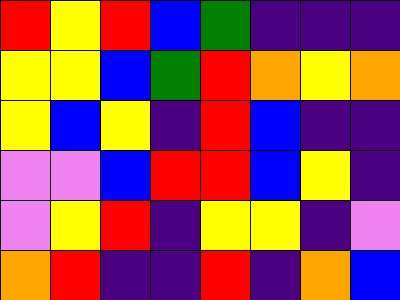[["red", "yellow", "red", "blue", "green", "indigo", "indigo", "indigo"], ["yellow", "yellow", "blue", "green", "red", "orange", "yellow", "orange"], ["yellow", "blue", "yellow", "indigo", "red", "blue", "indigo", "indigo"], ["violet", "violet", "blue", "red", "red", "blue", "yellow", "indigo"], ["violet", "yellow", "red", "indigo", "yellow", "yellow", "indigo", "violet"], ["orange", "red", "indigo", "indigo", "red", "indigo", "orange", "blue"]]